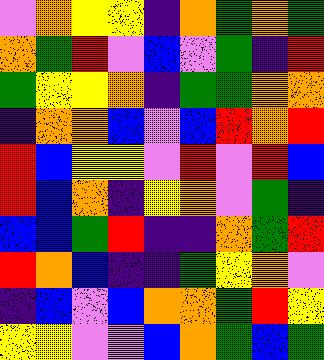[["violet", "orange", "yellow", "yellow", "indigo", "orange", "green", "orange", "green"], ["orange", "green", "red", "violet", "blue", "violet", "green", "indigo", "red"], ["green", "yellow", "yellow", "orange", "indigo", "green", "green", "orange", "orange"], ["indigo", "orange", "orange", "blue", "violet", "blue", "red", "orange", "red"], ["red", "blue", "yellow", "yellow", "violet", "red", "violet", "red", "blue"], ["red", "blue", "orange", "indigo", "yellow", "orange", "violet", "green", "indigo"], ["blue", "blue", "green", "red", "indigo", "indigo", "orange", "green", "red"], ["red", "orange", "blue", "indigo", "indigo", "green", "yellow", "orange", "violet"], ["indigo", "blue", "violet", "blue", "orange", "orange", "green", "red", "yellow"], ["yellow", "yellow", "violet", "violet", "blue", "orange", "green", "blue", "green"]]